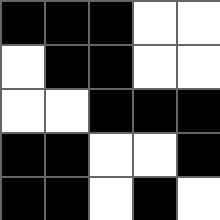[["black", "black", "black", "white", "white"], ["white", "black", "black", "white", "white"], ["white", "white", "black", "black", "black"], ["black", "black", "white", "white", "black"], ["black", "black", "white", "black", "white"]]